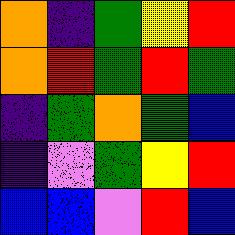[["orange", "indigo", "green", "yellow", "red"], ["orange", "red", "green", "red", "green"], ["indigo", "green", "orange", "green", "blue"], ["indigo", "violet", "green", "yellow", "red"], ["blue", "blue", "violet", "red", "blue"]]